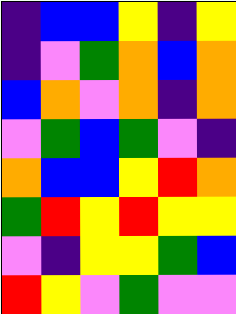[["indigo", "blue", "blue", "yellow", "indigo", "yellow"], ["indigo", "violet", "green", "orange", "blue", "orange"], ["blue", "orange", "violet", "orange", "indigo", "orange"], ["violet", "green", "blue", "green", "violet", "indigo"], ["orange", "blue", "blue", "yellow", "red", "orange"], ["green", "red", "yellow", "red", "yellow", "yellow"], ["violet", "indigo", "yellow", "yellow", "green", "blue"], ["red", "yellow", "violet", "green", "violet", "violet"]]